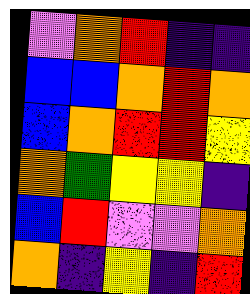[["violet", "orange", "red", "indigo", "indigo"], ["blue", "blue", "orange", "red", "orange"], ["blue", "orange", "red", "red", "yellow"], ["orange", "green", "yellow", "yellow", "indigo"], ["blue", "red", "violet", "violet", "orange"], ["orange", "indigo", "yellow", "indigo", "red"]]